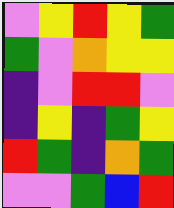[["violet", "yellow", "red", "yellow", "green"], ["green", "violet", "orange", "yellow", "yellow"], ["indigo", "violet", "red", "red", "violet"], ["indigo", "yellow", "indigo", "green", "yellow"], ["red", "green", "indigo", "orange", "green"], ["violet", "violet", "green", "blue", "red"]]